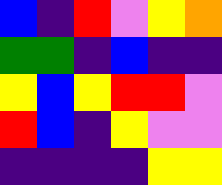[["blue", "indigo", "red", "violet", "yellow", "orange"], ["green", "green", "indigo", "blue", "indigo", "indigo"], ["yellow", "blue", "yellow", "red", "red", "violet"], ["red", "blue", "indigo", "yellow", "violet", "violet"], ["indigo", "indigo", "indigo", "indigo", "yellow", "yellow"]]